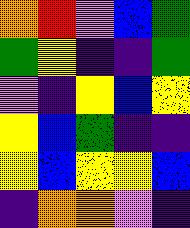[["orange", "red", "violet", "blue", "green"], ["green", "yellow", "indigo", "indigo", "green"], ["violet", "indigo", "yellow", "blue", "yellow"], ["yellow", "blue", "green", "indigo", "indigo"], ["yellow", "blue", "yellow", "yellow", "blue"], ["indigo", "orange", "orange", "violet", "indigo"]]